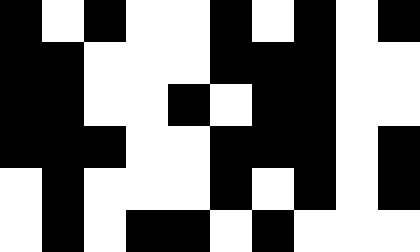[["black", "white", "black", "white", "white", "black", "white", "black", "white", "black"], ["black", "black", "white", "white", "white", "black", "black", "black", "white", "white"], ["black", "black", "white", "white", "black", "white", "black", "black", "white", "white"], ["black", "black", "black", "white", "white", "black", "black", "black", "white", "black"], ["white", "black", "white", "white", "white", "black", "white", "black", "white", "black"], ["white", "black", "white", "black", "black", "white", "black", "white", "white", "white"]]